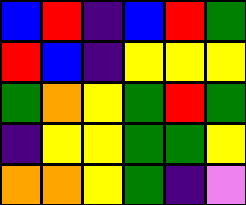[["blue", "red", "indigo", "blue", "red", "green"], ["red", "blue", "indigo", "yellow", "yellow", "yellow"], ["green", "orange", "yellow", "green", "red", "green"], ["indigo", "yellow", "yellow", "green", "green", "yellow"], ["orange", "orange", "yellow", "green", "indigo", "violet"]]